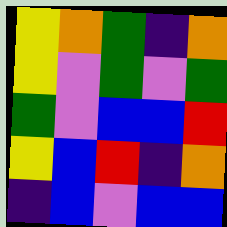[["yellow", "orange", "green", "indigo", "orange"], ["yellow", "violet", "green", "violet", "green"], ["green", "violet", "blue", "blue", "red"], ["yellow", "blue", "red", "indigo", "orange"], ["indigo", "blue", "violet", "blue", "blue"]]